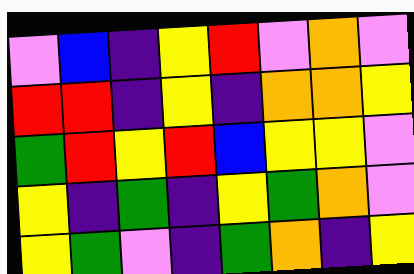[["violet", "blue", "indigo", "yellow", "red", "violet", "orange", "violet"], ["red", "red", "indigo", "yellow", "indigo", "orange", "orange", "yellow"], ["green", "red", "yellow", "red", "blue", "yellow", "yellow", "violet"], ["yellow", "indigo", "green", "indigo", "yellow", "green", "orange", "violet"], ["yellow", "green", "violet", "indigo", "green", "orange", "indigo", "yellow"]]